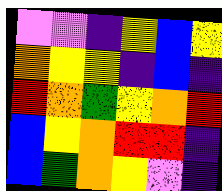[["violet", "violet", "indigo", "yellow", "blue", "yellow"], ["orange", "yellow", "yellow", "indigo", "blue", "indigo"], ["red", "orange", "green", "yellow", "orange", "red"], ["blue", "yellow", "orange", "red", "red", "indigo"], ["blue", "green", "orange", "yellow", "violet", "indigo"]]